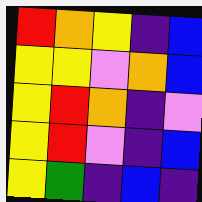[["red", "orange", "yellow", "indigo", "blue"], ["yellow", "yellow", "violet", "orange", "blue"], ["yellow", "red", "orange", "indigo", "violet"], ["yellow", "red", "violet", "indigo", "blue"], ["yellow", "green", "indigo", "blue", "indigo"]]